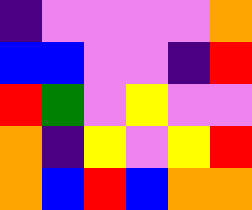[["indigo", "violet", "violet", "violet", "violet", "orange"], ["blue", "blue", "violet", "violet", "indigo", "red"], ["red", "green", "violet", "yellow", "violet", "violet"], ["orange", "indigo", "yellow", "violet", "yellow", "red"], ["orange", "blue", "red", "blue", "orange", "orange"]]